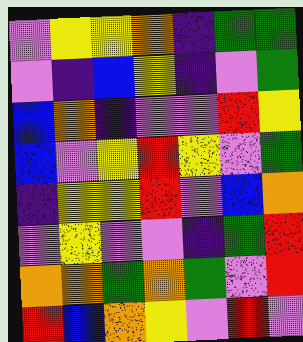[["violet", "yellow", "yellow", "orange", "indigo", "green", "green"], ["violet", "indigo", "blue", "yellow", "indigo", "violet", "green"], ["blue", "orange", "indigo", "violet", "violet", "red", "yellow"], ["blue", "violet", "yellow", "red", "yellow", "violet", "green"], ["indigo", "yellow", "yellow", "red", "violet", "blue", "orange"], ["violet", "yellow", "violet", "violet", "indigo", "green", "red"], ["orange", "orange", "green", "orange", "green", "violet", "red"], ["red", "blue", "orange", "yellow", "violet", "red", "violet"]]